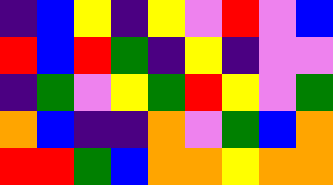[["indigo", "blue", "yellow", "indigo", "yellow", "violet", "red", "violet", "blue"], ["red", "blue", "red", "green", "indigo", "yellow", "indigo", "violet", "violet"], ["indigo", "green", "violet", "yellow", "green", "red", "yellow", "violet", "green"], ["orange", "blue", "indigo", "indigo", "orange", "violet", "green", "blue", "orange"], ["red", "red", "green", "blue", "orange", "orange", "yellow", "orange", "orange"]]